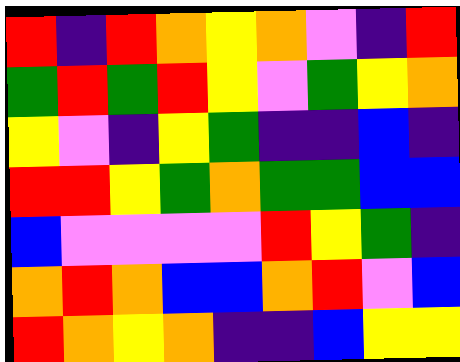[["red", "indigo", "red", "orange", "yellow", "orange", "violet", "indigo", "red"], ["green", "red", "green", "red", "yellow", "violet", "green", "yellow", "orange"], ["yellow", "violet", "indigo", "yellow", "green", "indigo", "indigo", "blue", "indigo"], ["red", "red", "yellow", "green", "orange", "green", "green", "blue", "blue"], ["blue", "violet", "violet", "violet", "violet", "red", "yellow", "green", "indigo"], ["orange", "red", "orange", "blue", "blue", "orange", "red", "violet", "blue"], ["red", "orange", "yellow", "orange", "indigo", "indigo", "blue", "yellow", "yellow"]]